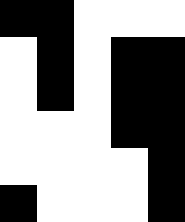[["black", "black", "white", "white", "white"], ["white", "black", "white", "black", "black"], ["white", "black", "white", "black", "black"], ["white", "white", "white", "black", "black"], ["white", "white", "white", "white", "black"], ["black", "white", "white", "white", "black"]]